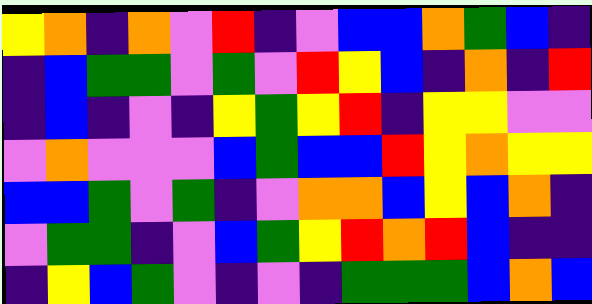[["yellow", "orange", "indigo", "orange", "violet", "red", "indigo", "violet", "blue", "blue", "orange", "green", "blue", "indigo"], ["indigo", "blue", "green", "green", "violet", "green", "violet", "red", "yellow", "blue", "indigo", "orange", "indigo", "red"], ["indigo", "blue", "indigo", "violet", "indigo", "yellow", "green", "yellow", "red", "indigo", "yellow", "yellow", "violet", "violet"], ["violet", "orange", "violet", "violet", "violet", "blue", "green", "blue", "blue", "red", "yellow", "orange", "yellow", "yellow"], ["blue", "blue", "green", "violet", "green", "indigo", "violet", "orange", "orange", "blue", "yellow", "blue", "orange", "indigo"], ["violet", "green", "green", "indigo", "violet", "blue", "green", "yellow", "red", "orange", "red", "blue", "indigo", "indigo"], ["indigo", "yellow", "blue", "green", "violet", "indigo", "violet", "indigo", "green", "green", "green", "blue", "orange", "blue"]]